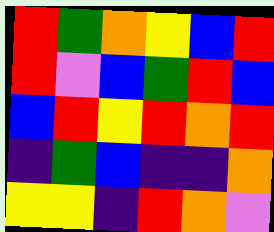[["red", "green", "orange", "yellow", "blue", "red"], ["red", "violet", "blue", "green", "red", "blue"], ["blue", "red", "yellow", "red", "orange", "red"], ["indigo", "green", "blue", "indigo", "indigo", "orange"], ["yellow", "yellow", "indigo", "red", "orange", "violet"]]